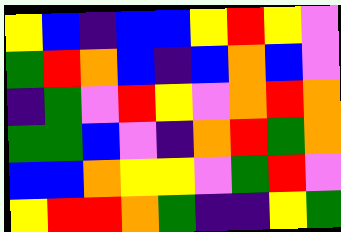[["yellow", "blue", "indigo", "blue", "blue", "yellow", "red", "yellow", "violet"], ["green", "red", "orange", "blue", "indigo", "blue", "orange", "blue", "violet"], ["indigo", "green", "violet", "red", "yellow", "violet", "orange", "red", "orange"], ["green", "green", "blue", "violet", "indigo", "orange", "red", "green", "orange"], ["blue", "blue", "orange", "yellow", "yellow", "violet", "green", "red", "violet"], ["yellow", "red", "red", "orange", "green", "indigo", "indigo", "yellow", "green"]]